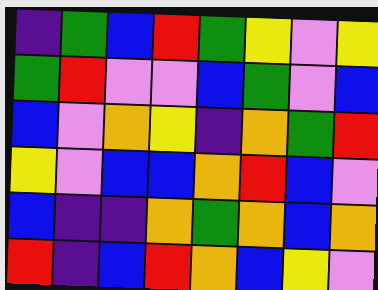[["indigo", "green", "blue", "red", "green", "yellow", "violet", "yellow"], ["green", "red", "violet", "violet", "blue", "green", "violet", "blue"], ["blue", "violet", "orange", "yellow", "indigo", "orange", "green", "red"], ["yellow", "violet", "blue", "blue", "orange", "red", "blue", "violet"], ["blue", "indigo", "indigo", "orange", "green", "orange", "blue", "orange"], ["red", "indigo", "blue", "red", "orange", "blue", "yellow", "violet"]]